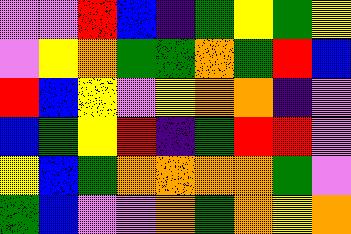[["violet", "violet", "red", "blue", "indigo", "green", "yellow", "green", "yellow"], ["violet", "yellow", "orange", "green", "green", "orange", "green", "red", "blue"], ["red", "blue", "yellow", "violet", "yellow", "orange", "orange", "indigo", "violet"], ["blue", "green", "yellow", "red", "indigo", "green", "red", "red", "violet"], ["yellow", "blue", "green", "orange", "orange", "orange", "orange", "green", "violet"], ["green", "blue", "violet", "violet", "orange", "green", "orange", "yellow", "orange"]]